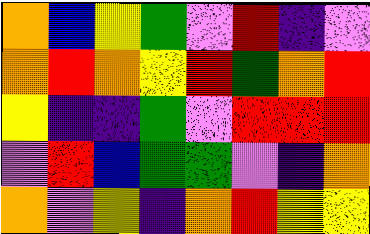[["orange", "blue", "yellow", "green", "violet", "red", "indigo", "violet"], ["orange", "red", "orange", "yellow", "red", "green", "orange", "red"], ["yellow", "indigo", "indigo", "green", "violet", "red", "red", "red"], ["violet", "red", "blue", "green", "green", "violet", "indigo", "orange"], ["orange", "violet", "yellow", "indigo", "orange", "red", "yellow", "yellow"]]